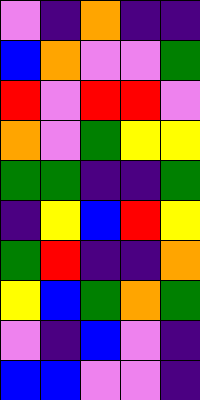[["violet", "indigo", "orange", "indigo", "indigo"], ["blue", "orange", "violet", "violet", "green"], ["red", "violet", "red", "red", "violet"], ["orange", "violet", "green", "yellow", "yellow"], ["green", "green", "indigo", "indigo", "green"], ["indigo", "yellow", "blue", "red", "yellow"], ["green", "red", "indigo", "indigo", "orange"], ["yellow", "blue", "green", "orange", "green"], ["violet", "indigo", "blue", "violet", "indigo"], ["blue", "blue", "violet", "violet", "indigo"]]